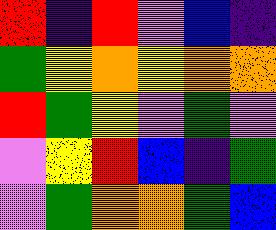[["red", "indigo", "red", "violet", "blue", "indigo"], ["green", "yellow", "orange", "yellow", "orange", "orange"], ["red", "green", "yellow", "violet", "green", "violet"], ["violet", "yellow", "red", "blue", "indigo", "green"], ["violet", "green", "orange", "orange", "green", "blue"]]